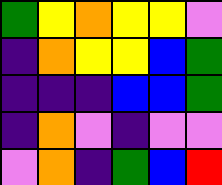[["green", "yellow", "orange", "yellow", "yellow", "violet"], ["indigo", "orange", "yellow", "yellow", "blue", "green"], ["indigo", "indigo", "indigo", "blue", "blue", "green"], ["indigo", "orange", "violet", "indigo", "violet", "violet"], ["violet", "orange", "indigo", "green", "blue", "red"]]